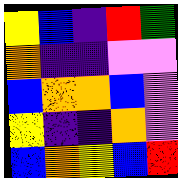[["yellow", "blue", "indigo", "red", "green"], ["orange", "indigo", "indigo", "violet", "violet"], ["blue", "orange", "orange", "blue", "violet"], ["yellow", "indigo", "indigo", "orange", "violet"], ["blue", "orange", "yellow", "blue", "red"]]